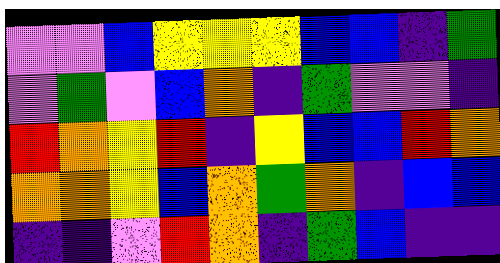[["violet", "violet", "blue", "yellow", "yellow", "yellow", "blue", "blue", "indigo", "green"], ["violet", "green", "violet", "blue", "orange", "indigo", "green", "violet", "violet", "indigo"], ["red", "orange", "yellow", "red", "indigo", "yellow", "blue", "blue", "red", "orange"], ["orange", "orange", "yellow", "blue", "orange", "green", "orange", "indigo", "blue", "blue"], ["indigo", "indigo", "violet", "red", "orange", "indigo", "green", "blue", "indigo", "indigo"]]